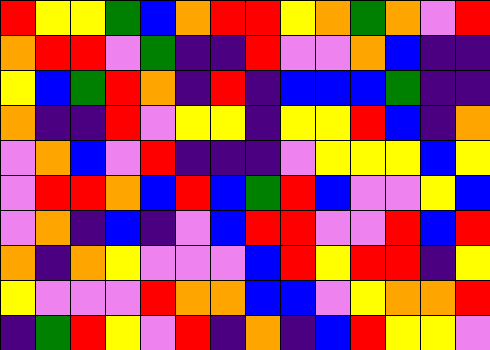[["red", "yellow", "yellow", "green", "blue", "orange", "red", "red", "yellow", "orange", "green", "orange", "violet", "red"], ["orange", "red", "red", "violet", "green", "indigo", "indigo", "red", "violet", "violet", "orange", "blue", "indigo", "indigo"], ["yellow", "blue", "green", "red", "orange", "indigo", "red", "indigo", "blue", "blue", "blue", "green", "indigo", "indigo"], ["orange", "indigo", "indigo", "red", "violet", "yellow", "yellow", "indigo", "yellow", "yellow", "red", "blue", "indigo", "orange"], ["violet", "orange", "blue", "violet", "red", "indigo", "indigo", "indigo", "violet", "yellow", "yellow", "yellow", "blue", "yellow"], ["violet", "red", "red", "orange", "blue", "red", "blue", "green", "red", "blue", "violet", "violet", "yellow", "blue"], ["violet", "orange", "indigo", "blue", "indigo", "violet", "blue", "red", "red", "violet", "violet", "red", "blue", "red"], ["orange", "indigo", "orange", "yellow", "violet", "violet", "violet", "blue", "red", "yellow", "red", "red", "indigo", "yellow"], ["yellow", "violet", "violet", "violet", "red", "orange", "orange", "blue", "blue", "violet", "yellow", "orange", "orange", "red"], ["indigo", "green", "red", "yellow", "violet", "red", "indigo", "orange", "indigo", "blue", "red", "yellow", "yellow", "violet"]]